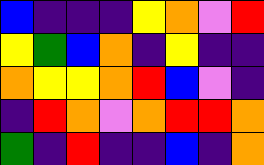[["blue", "indigo", "indigo", "indigo", "yellow", "orange", "violet", "red"], ["yellow", "green", "blue", "orange", "indigo", "yellow", "indigo", "indigo"], ["orange", "yellow", "yellow", "orange", "red", "blue", "violet", "indigo"], ["indigo", "red", "orange", "violet", "orange", "red", "red", "orange"], ["green", "indigo", "red", "indigo", "indigo", "blue", "indigo", "orange"]]